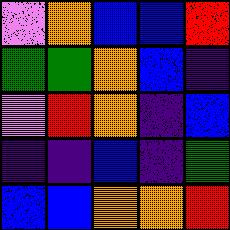[["violet", "orange", "blue", "blue", "red"], ["green", "green", "orange", "blue", "indigo"], ["violet", "red", "orange", "indigo", "blue"], ["indigo", "indigo", "blue", "indigo", "green"], ["blue", "blue", "orange", "orange", "red"]]